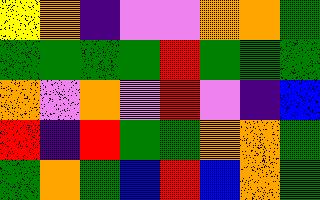[["yellow", "orange", "indigo", "violet", "violet", "orange", "orange", "green"], ["green", "green", "green", "green", "red", "green", "green", "green"], ["orange", "violet", "orange", "violet", "red", "violet", "indigo", "blue"], ["red", "indigo", "red", "green", "green", "orange", "orange", "green"], ["green", "orange", "green", "blue", "red", "blue", "orange", "green"]]